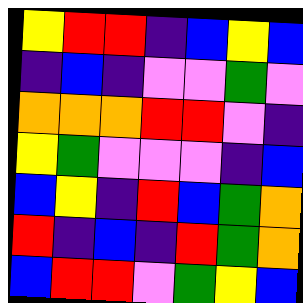[["yellow", "red", "red", "indigo", "blue", "yellow", "blue"], ["indigo", "blue", "indigo", "violet", "violet", "green", "violet"], ["orange", "orange", "orange", "red", "red", "violet", "indigo"], ["yellow", "green", "violet", "violet", "violet", "indigo", "blue"], ["blue", "yellow", "indigo", "red", "blue", "green", "orange"], ["red", "indigo", "blue", "indigo", "red", "green", "orange"], ["blue", "red", "red", "violet", "green", "yellow", "blue"]]